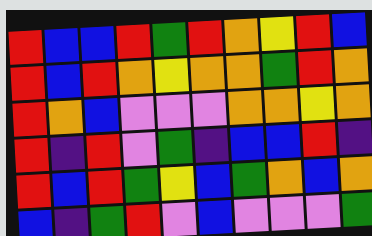[["red", "blue", "blue", "red", "green", "red", "orange", "yellow", "red", "blue"], ["red", "blue", "red", "orange", "yellow", "orange", "orange", "green", "red", "orange"], ["red", "orange", "blue", "violet", "violet", "violet", "orange", "orange", "yellow", "orange"], ["red", "indigo", "red", "violet", "green", "indigo", "blue", "blue", "red", "indigo"], ["red", "blue", "red", "green", "yellow", "blue", "green", "orange", "blue", "orange"], ["blue", "indigo", "green", "red", "violet", "blue", "violet", "violet", "violet", "green"]]